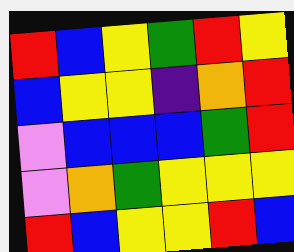[["red", "blue", "yellow", "green", "red", "yellow"], ["blue", "yellow", "yellow", "indigo", "orange", "red"], ["violet", "blue", "blue", "blue", "green", "red"], ["violet", "orange", "green", "yellow", "yellow", "yellow"], ["red", "blue", "yellow", "yellow", "red", "blue"]]